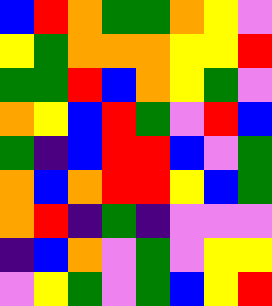[["blue", "red", "orange", "green", "green", "orange", "yellow", "violet"], ["yellow", "green", "orange", "orange", "orange", "yellow", "yellow", "red"], ["green", "green", "red", "blue", "orange", "yellow", "green", "violet"], ["orange", "yellow", "blue", "red", "green", "violet", "red", "blue"], ["green", "indigo", "blue", "red", "red", "blue", "violet", "green"], ["orange", "blue", "orange", "red", "red", "yellow", "blue", "green"], ["orange", "red", "indigo", "green", "indigo", "violet", "violet", "violet"], ["indigo", "blue", "orange", "violet", "green", "violet", "yellow", "yellow"], ["violet", "yellow", "green", "violet", "green", "blue", "yellow", "red"]]